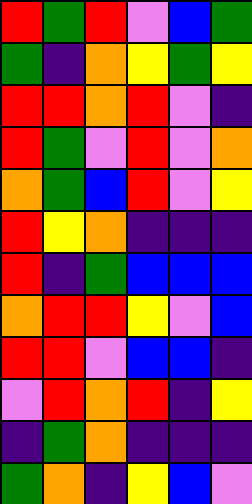[["red", "green", "red", "violet", "blue", "green"], ["green", "indigo", "orange", "yellow", "green", "yellow"], ["red", "red", "orange", "red", "violet", "indigo"], ["red", "green", "violet", "red", "violet", "orange"], ["orange", "green", "blue", "red", "violet", "yellow"], ["red", "yellow", "orange", "indigo", "indigo", "indigo"], ["red", "indigo", "green", "blue", "blue", "blue"], ["orange", "red", "red", "yellow", "violet", "blue"], ["red", "red", "violet", "blue", "blue", "indigo"], ["violet", "red", "orange", "red", "indigo", "yellow"], ["indigo", "green", "orange", "indigo", "indigo", "indigo"], ["green", "orange", "indigo", "yellow", "blue", "violet"]]